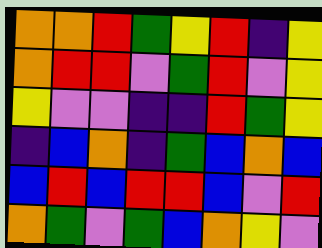[["orange", "orange", "red", "green", "yellow", "red", "indigo", "yellow"], ["orange", "red", "red", "violet", "green", "red", "violet", "yellow"], ["yellow", "violet", "violet", "indigo", "indigo", "red", "green", "yellow"], ["indigo", "blue", "orange", "indigo", "green", "blue", "orange", "blue"], ["blue", "red", "blue", "red", "red", "blue", "violet", "red"], ["orange", "green", "violet", "green", "blue", "orange", "yellow", "violet"]]